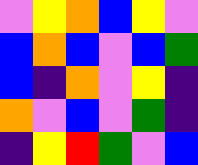[["violet", "yellow", "orange", "blue", "yellow", "violet"], ["blue", "orange", "blue", "violet", "blue", "green"], ["blue", "indigo", "orange", "violet", "yellow", "indigo"], ["orange", "violet", "blue", "violet", "green", "indigo"], ["indigo", "yellow", "red", "green", "violet", "blue"]]